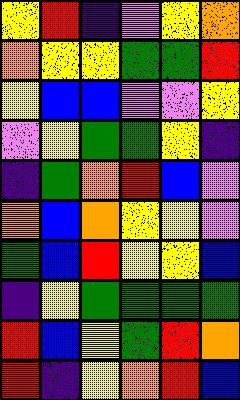[["yellow", "red", "indigo", "violet", "yellow", "orange"], ["orange", "yellow", "yellow", "green", "green", "red"], ["yellow", "blue", "blue", "violet", "violet", "yellow"], ["violet", "yellow", "green", "green", "yellow", "indigo"], ["indigo", "green", "orange", "red", "blue", "violet"], ["orange", "blue", "orange", "yellow", "yellow", "violet"], ["green", "blue", "red", "yellow", "yellow", "blue"], ["indigo", "yellow", "green", "green", "green", "green"], ["red", "blue", "yellow", "green", "red", "orange"], ["red", "indigo", "yellow", "orange", "red", "blue"]]